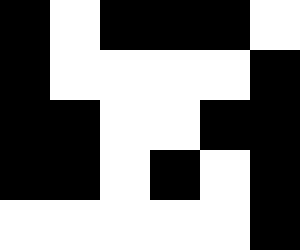[["black", "white", "black", "black", "black", "white"], ["black", "white", "white", "white", "white", "black"], ["black", "black", "white", "white", "black", "black"], ["black", "black", "white", "black", "white", "black"], ["white", "white", "white", "white", "white", "black"]]